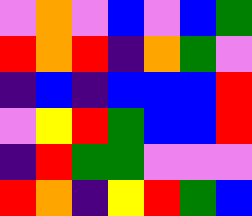[["violet", "orange", "violet", "blue", "violet", "blue", "green"], ["red", "orange", "red", "indigo", "orange", "green", "violet"], ["indigo", "blue", "indigo", "blue", "blue", "blue", "red"], ["violet", "yellow", "red", "green", "blue", "blue", "red"], ["indigo", "red", "green", "green", "violet", "violet", "violet"], ["red", "orange", "indigo", "yellow", "red", "green", "blue"]]